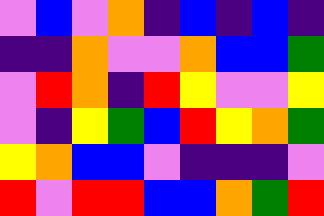[["violet", "blue", "violet", "orange", "indigo", "blue", "indigo", "blue", "indigo"], ["indigo", "indigo", "orange", "violet", "violet", "orange", "blue", "blue", "green"], ["violet", "red", "orange", "indigo", "red", "yellow", "violet", "violet", "yellow"], ["violet", "indigo", "yellow", "green", "blue", "red", "yellow", "orange", "green"], ["yellow", "orange", "blue", "blue", "violet", "indigo", "indigo", "indigo", "violet"], ["red", "violet", "red", "red", "blue", "blue", "orange", "green", "red"]]